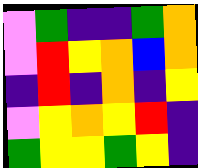[["violet", "green", "indigo", "indigo", "green", "orange"], ["violet", "red", "yellow", "orange", "blue", "orange"], ["indigo", "red", "indigo", "orange", "indigo", "yellow"], ["violet", "yellow", "orange", "yellow", "red", "indigo"], ["green", "yellow", "yellow", "green", "yellow", "indigo"]]